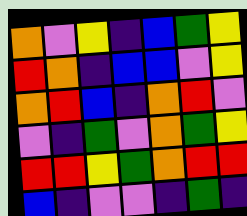[["orange", "violet", "yellow", "indigo", "blue", "green", "yellow"], ["red", "orange", "indigo", "blue", "blue", "violet", "yellow"], ["orange", "red", "blue", "indigo", "orange", "red", "violet"], ["violet", "indigo", "green", "violet", "orange", "green", "yellow"], ["red", "red", "yellow", "green", "orange", "red", "red"], ["blue", "indigo", "violet", "violet", "indigo", "green", "indigo"]]